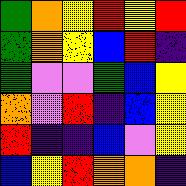[["green", "orange", "yellow", "red", "yellow", "red"], ["green", "orange", "yellow", "blue", "red", "indigo"], ["green", "violet", "violet", "green", "blue", "yellow"], ["orange", "violet", "red", "indigo", "blue", "yellow"], ["red", "indigo", "indigo", "blue", "violet", "yellow"], ["blue", "yellow", "red", "orange", "orange", "indigo"]]